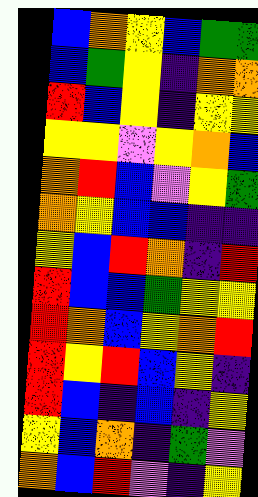[["blue", "orange", "yellow", "blue", "green", "green"], ["blue", "green", "yellow", "indigo", "orange", "orange"], ["red", "blue", "yellow", "indigo", "yellow", "yellow"], ["yellow", "yellow", "violet", "yellow", "orange", "blue"], ["orange", "red", "blue", "violet", "yellow", "green"], ["orange", "yellow", "blue", "blue", "indigo", "indigo"], ["yellow", "blue", "red", "orange", "indigo", "red"], ["red", "blue", "blue", "green", "yellow", "yellow"], ["red", "orange", "blue", "yellow", "orange", "red"], ["red", "yellow", "red", "blue", "yellow", "indigo"], ["red", "blue", "indigo", "blue", "indigo", "yellow"], ["yellow", "blue", "orange", "indigo", "green", "violet"], ["orange", "blue", "red", "violet", "indigo", "yellow"]]